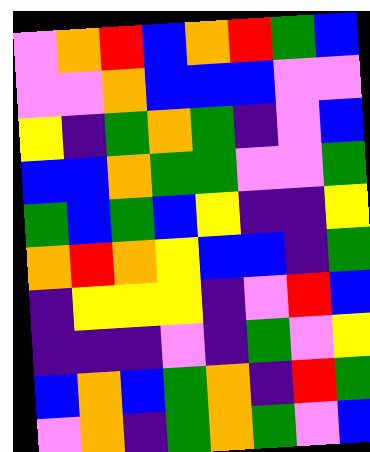[["violet", "orange", "red", "blue", "orange", "red", "green", "blue"], ["violet", "violet", "orange", "blue", "blue", "blue", "violet", "violet"], ["yellow", "indigo", "green", "orange", "green", "indigo", "violet", "blue"], ["blue", "blue", "orange", "green", "green", "violet", "violet", "green"], ["green", "blue", "green", "blue", "yellow", "indigo", "indigo", "yellow"], ["orange", "red", "orange", "yellow", "blue", "blue", "indigo", "green"], ["indigo", "yellow", "yellow", "yellow", "indigo", "violet", "red", "blue"], ["indigo", "indigo", "indigo", "violet", "indigo", "green", "violet", "yellow"], ["blue", "orange", "blue", "green", "orange", "indigo", "red", "green"], ["violet", "orange", "indigo", "green", "orange", "green", "violet", "blue"]]